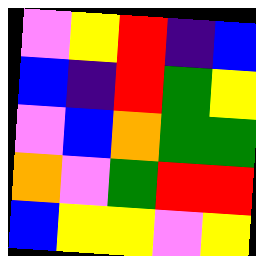[["violet", "yellow", "red", "indigo", "blue"], ["blue", "indigo", "red", "green", "yellow"], ["violet", "blue", "orange", "green", "green"], ["orange", "violet", "green", "red", "red"], ["blue", "yellow", "yellow", "violet", "yellow"]]